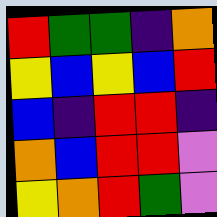[["red", "green", "green", "indigo", "orange"], ["yellow", "blue", "yellow", "blue", "red"], ["blue", "indigo", "red", "red", "indigo"], ["orange", "blue", "red", "red", "violet"], ["yellow", "orange", "red", "green", "violet"]]